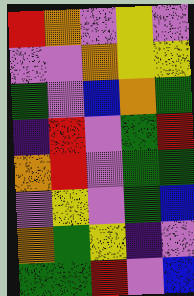[["red", "orange", "violet", "yellow", "violet"], ["violet", "violet", "orange", "yellow", "yellow"], ["green", "violet", "blue", "orange", "green"], ["indigo", "red", "violet", "green", "red"], ["orange", "red", "violet", "green", "green"], ["violet", "yellow", "violet", "green", "blue"], ["orange", "green", "yellow", "indigo", "violet"], ["green", "green", "red", "violet", "blue"]]